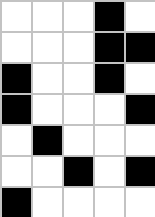[["white", "white", "white", "black", "white"], ["white", "white", "white", "black", "black"], ["black", "white", "white", "black", "white"], ["black", "white", "white", "white", "black"], ["white", "black", "white", "white", "white"], ["white", "white", "black", "white", "black"], ["black", "white", "white", "white", "white"]]